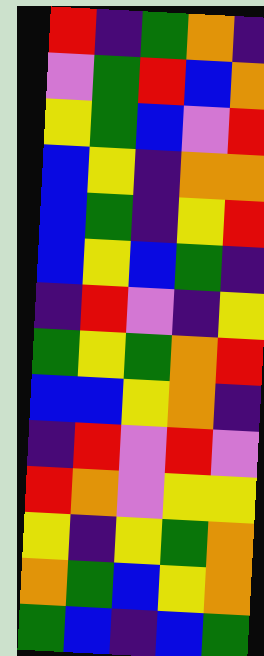[["red", "indigo", "green", "orange", "indigo"], ["violet", "green", "red", "blue", "orange"], ["yellow", "green", "blue", "violet", "red"], ["blue", "yellow", "indigo", "orange", "orange"], ["blue", "green", "indigo", "yellow", "red"], ["blue", "yellow", "blue", "green", "indigo"], ["indigo", "red", "violet", "indigo", "yellow"], ["green", "yellow", "green", "orange", "red"], ["blue", "blue", "yellow", "orange", "indigo"], ["indigo", "red", "violet", "red", "violet"], ["red", "orange", "violet", "yellow", "yellow"], ["yellow", "indigo", "yellow", "green", "orange"], ["orange", "green", "blue", "yellow", "orange"], ["green", "blue", "indigo", "blue", "green"]]